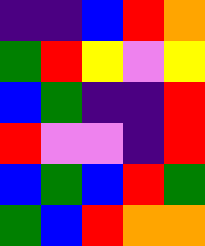[["indigo", "indigo", "blue", "red", "orange"], ["green", "red", "yellow", "violet", "yellow"], ["blue", "green", "indigo", "indigo", "red"], ["red", "violet", "violet", "indigo", "red"], ["blue", "green", "blue", "red", "green"], ["green", "blue", "red", "orange", "orange"]]